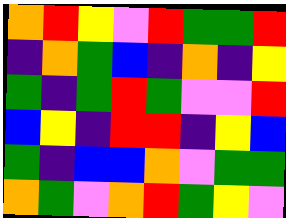[["orange", "red", "yellow", "violet", "red", "green", "green", "red"], ["indigo", "orange", "green", "blue", "indigo", "orange", "indigo", "yellow"], ["green", "indigo", "green", "red", "green", "violet", "violet", "red"], ["blue", "yellow", "indigo", "red", "red", "indigo", "yellow", "blue"], ["green", "indigo", "blue", "blue", "orange", "violet", "green", "green"], ["orange", "green", "violet", "orange", "red", "green", "yellow", "violet"]]